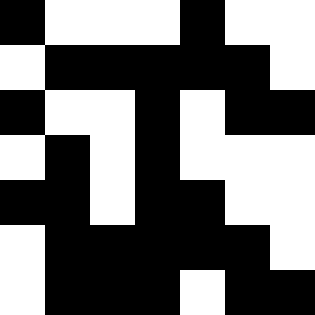[["black", "white", "white", "white", "black", "white", "white"], ["white", "black", "black", "black", "black", "black", "white"], ["black", "white", "white", "black", "white", "black", "black"], ["white", "black", "white", "black", "white", "white", "white"], ["black", "black", "white", "black", "black", "white", "white"], ["white", "black", "black", "black", "black", "black", "white"], ["white", "black", "black", "black", "white", "black", "black"]]